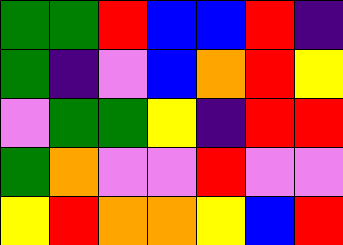[["green", "green", "red", "blue", "blue", "red", "indigo"], ["green", "indigo", "violet", "blue", "orange", "red", "yellow"], ["violet", "green", "green", "yellow", "indigo", "red", "red"], ["green", "orange", "violet", "violet", "red", "violet", "violet"], ["yellow", "red", "orange", "orange", "yellow", "blue", "red"]]